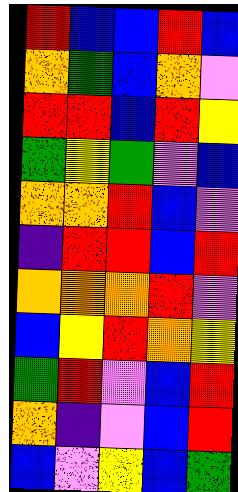[["red", "blue", "blue", "red", "blue"], ["orange", "green", "blue", "orange", "violet"], ["red", "red", "blue", "red", "yellow"], ["green", "yellow", "green", "violet", "blue"], ["orange", "orange", "red", "blue", "violet"], ["indigo", "red", "red", "blue", "red"], ["orange", "orange", "orange", "red", "violet"], ["blue", "yellow", "red", "orange", "yellow"], ["green", "red", "violet", "blue", "red"], ["orange", "indigo", "violet", "blue", "red"], ["blue", "violet", "yellow", "blue", "green"]]